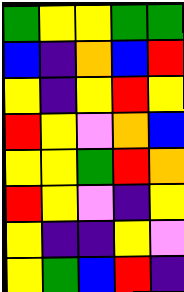[["green", "yellow", "yellow", "green", "green"], ["blue", "indigo", "orange", "blue", "red"], ["yellow", "indigo", "yellow", "red", "yellow"], ["red", "yellow", "violet", "orange", "blue"], ["yellow", "yellow", "green", "red", "orange"], ["red", "yellow", "violet", "indigo", "yellow"], ["yellow", "indigo", "indigo", "yellow", "violet"], ["yellow", "green", "blue", "red", "indigo"]]